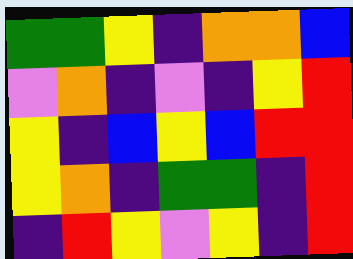[["green", "green", "yellow", "indigo", "orange", "orange", "blue"], ["violet", "orange", "indigo", "violet", "indigo", "yellow", "red"], ["yellow", "indigo", "blue", "yellow", "blue", "red", "red"], ["yellow", "orange", "indigo", "green", "green", "indigo", "red"], ["indigo", "red", "yellow", "violet", "yellow", "indigo", "red"]]